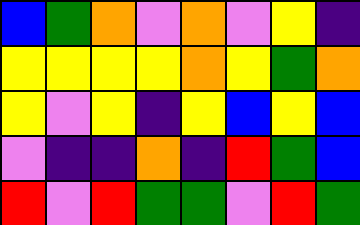[["blue", "green", "orange", "violet", "orange", "violet", "yellow", "indigo"], ["yellow", "yellow", "yellow", "yellow", "orange", "yellow", "green", "orange"], ["yellow", "violet", "yellow", "indigo", "yellow", "blue", "yellow", "blue"], ["violet", "indigo", "indigo", "orange", "indigo", "red", "green", "blue"], ["red", "violet", "red", "green", "green", "violet", "red", "green"]]